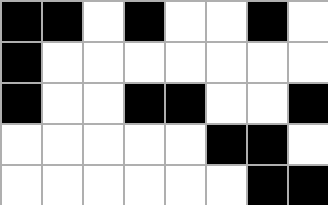[["black", "black", "white", "black", "white", "white", "black", "white"], ["black", "white", "white", "white", "white", "white", "white", "white"], ["black", "white", "white", "black", "black", "white", "white", "black"], ["white", "white", "white", "white", "white", "black", "black", "white"], ["white", "white", "white", "white", "white", "white", "black", "black"]]